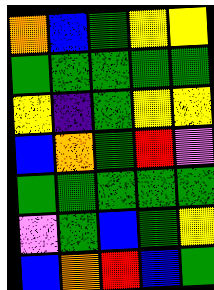[["orange", "blue", "green", "yellow", "yellow"], ["green", "green", "green", "green", "green"], ["yellow", "indigo", "green", "yellow", "yellow"], ["blue", "orange", "green", "red", "violet"], ["green", "green", "green", "green", "green"], ["violet", "green", "blue", "green", "yellow"], ["blue", "orange", "red", "blue", "green"]]